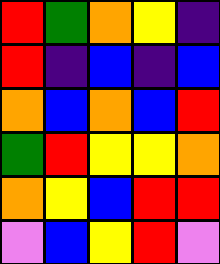[["red", "green", "orange", "yellow", "indigo"], ["red", "indigo", "blue", "indigo", "blue"], ["orange", "blue", "orange", "blue", "red"], ["green", "red", "yellow", "yellow", "orange"], ["orange", "yellow", "blue", "red", "red"], ["violet", "blue", "yellow", "red", "violet"]]